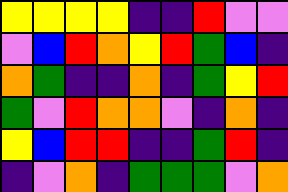[["yellow", "yellow", "yellow", "yellow", "indigo", "indigo", "red", "violet", "violet"], ["violet", "blue", "red", "orange", "yellow", "red", "green", "blue", "indigo"], ["orange", "green", "indigo", "indigo", "orange", "indigo", "green", "yellow", "red"], ["green", "violet", "red", "orange", "orange", "violet", "indigo", "orange", "indigo"], ["yellow", "blue", "red", "red", "indigo", "indigo", "green", "red", "indigo"], ["indigo", "violet", "orange", "indigo", "green", "green", "green", "violet", "orange"]]